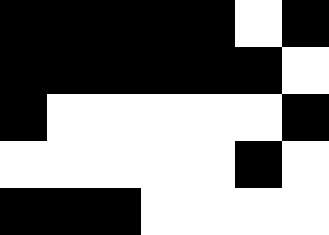[["black", "black", "black", "black", "black", "white", "black"], ["black", "black", "black", "black", "black", "black", "white"], ["black", "white", "white", "white", "white", "white", "black"], ["white", "white", "white", "white", "white", "black", "white"], ["black", "black", "black", "white", "white", "white", "white"]]